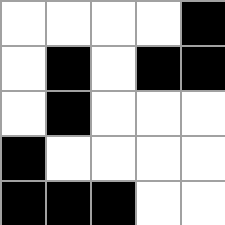[["white", "white", "white", "white", "black"], ["white", "black", "white", "black", "black"], ["white", "black", "white", "white", "white"], ["black", "white", "white", "white", "white"], ["black", "black", "black", "white", "white"]]